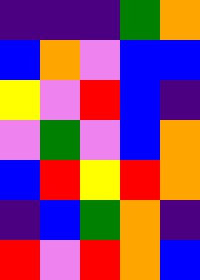[["indigo", "indigo", "indigo", "green", "orange"], ["blue", "orange", "violet", "blue", "blue"], ["yellow", "violet", "red", "blue", "indigo"], ["violet", "green", "violet", "blue", "orange"], ["blue", "red", "yellow", "red", "orange"], ["indigo", "blue", "green", "orange", "indigo"], ["red", "violet", "red", "orange", "blue"]]